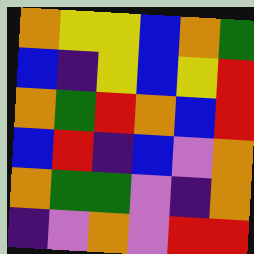[["orange", "yellow", "yellow", "blue", "orange", "green"], ["blue", "indigo", "yellow", "blue", "yellow", "red"], ["orange", "green", "red", "orange", "blue", "red"], ["blue", "red", "indigo", "blue", "violet", "orange"], ["orange", "green", "green", "violet", "indigo", "orange"], ["indigo", "violet", "orange", "violet", "red", "red"]]